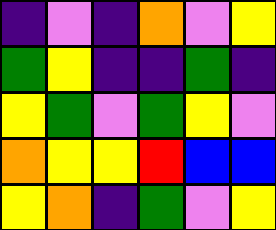[["indigo", "violet", "indigo", "orange", "violet", "yellow"], ["green", "yellow", "indigo", "indigo", "green", "indigo"], ["yellow", "green", "violet", "green", "yellow", "violet"], ["orange", "yellow", "yellow", "red", "blue", "blue"], ["yellow", "orange", "indigo", "green", "violet", "yellow"]]